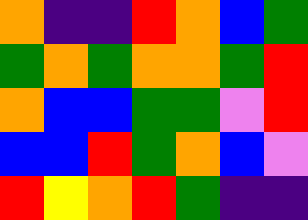[["orange", "indigo", "indigo", "red", "orange", "blue", "green"], ["green", "orange", "green", "orange", "orange", "green", "red"], ["orange", "blue", "blue", "green", "green", "violet", "red"], ["blue", "blue", "red", "green", "orange", "blue", "violet"], ["red", "yellow", "orange", "red", "green", "indigo", "indigo"]]